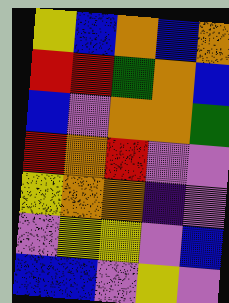[["yellow", "blue", "orange", "blue", "orange"], ["red", "red", "green", "orange", "blue"], ["blue", "violet", "orange", "orange", "green"], ["red", "orange", "red", "violet", "violet"], ["yellow", "orange", "orange", "indigo", "violet"], ["violet", "yellow", "yellow", "violet", "blue"], ["blue", "blue", "violet", "yellow", "violet"]]